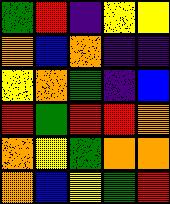[["green", "red", "indigo", "yellow", "yellow"], ["orange", "blue", "orange", "indigo", "indigo"], ["yellow", "orange", "green", "indigo", "blue"], ["red", "green", "red", "red", "orange"], ["orange", "yellow", "green", "orange", "orange"], ["orange", "blue", "yellow", "green", "red"]]